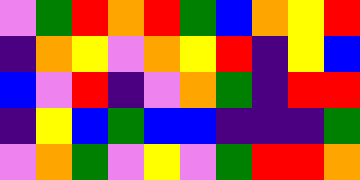[["violet", "green", "red", "orange", "red", "green", "blue", "orange", "yellow", "red"], ["indigo", "orange", "yellow", "violet", "orange", "yellow", "red", "indigo", "yellow", "blue"], ["blue", "violet", "red", "indigo", "violet", "orange", "green", "indigo", "red", "red"], ["indigo", "yellow", "blue", "green", "blue", "blue", "indigo", "indigo", "indigo", "green"], ["violet", "orange", "green", "violet", "yellow", "violet", "green", "red", "red", "orange"]]